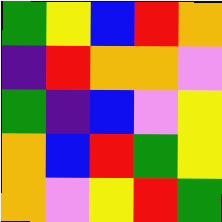[["green", "yellow", "blue", "red", "orange"], ["indigo", "red", "orange", "orange", "violet"], ["green", "indigo", "blue", "violet", "yellow"], ["orange", "blue", "red", "green", "yellow"], ["orange", "violet", "yellow", "red", "green"]]